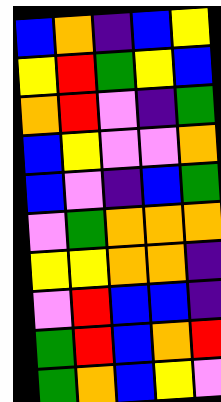[["blue", "orange", "indigo", "blue", "yellow"], ["yellow", "red", "green", "yellow", "blue"], ["orange", "red", "violet", "indigo", "green"], ["blue", "yellow", "violet", "violet", "orange"], ["blue", "violet", "indigo", "blue", "green"], ["violet", "green", "orange", "orange", "orange"], ["yellow", "yellow", "orange", "orange", "indigo"], ["violet", "red", "blue", "blue", "indigo"], ["green", "red", "blue", "orange", "red"], ["green", "orange", "blue", "yellow", "violet"]]